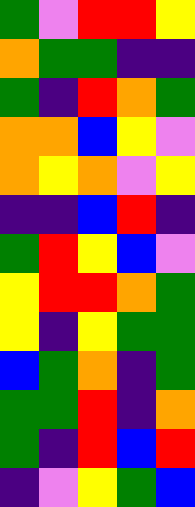[["green", "violet", "red", "red", "yellow"], ["orange", "green", "green", "indigo", "indigo"], ["green", "indigo", "red", "orange", "green"], ["orange", "orange", "blue", "yellow", "violet"], ["orange", "yellow", "orange", "violet", "yellow"], ["indigo", "indigo", "blue", "red", "indigo"], ["green", "red", "yellow", "blue", "violet"], ["yellow", "red", "red", "orange", "green"], ["yellow", "indigo", "yellow", "green", "green"], ["blue", "green", "orange", "indigo", "green"], ["green", "green", "red", "indigo", "orange"], ["green", "indigo", "red", "blue", "red"], ["indigo", "violet", "yellow", "green", "blue"]]